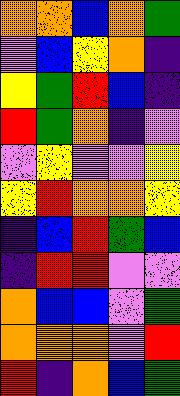[["orange", "orange", "blue", "orange", "green"], ["violet", "blue", "yellow", "orange", "indigo"], ["yellow", "green", "red", "blue", "indigo"], ["red", "green", "orange", "indigo", "violet"], ["violet", "yellow", "violet", "violet", "yellow"], ["yellow", "red", "orange", "orange", "yellow"], ["indigo", "blue", "red", "green", "blue"], ["indigo", "red", "red", "violet", "violet"], ["orange", "blue", "blue", "violet", "green"], ["orange", "orange", "orange", "violet", "red"], ["red", "indigo", "orange", "blue", "green"]]